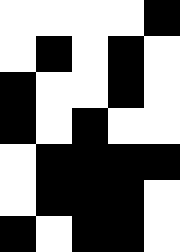[["white", "white", "white", "white", "black"], ["white", "black", "white", "black", "white"], ["black", "white", "white", "black", "white"], ["black", "white", "black", "white", "white"], ["white", "black", "black", "black", "black"], ["white", "black", "black", "black", "white"], ["black", "white", "black", "black", "white"]]